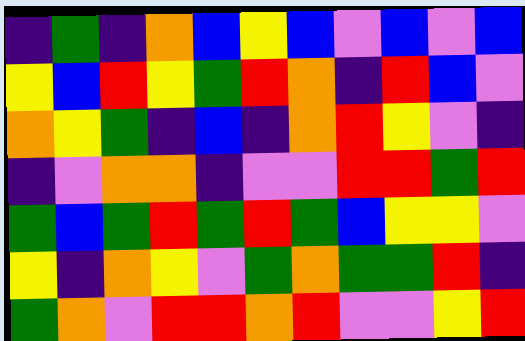[["indigo", "green", "indigo", "orange", "blue", "yellow", "blue", "violet", "blue", "violet", "blue"], ["yellow", "blue", "red", "yellow", "green", "red", "orange", "indigo", "red", "blue", "violet"], ["orange", "yellow", "green", "indigo", "blue", "indigo", "orange", "red", "yellow", "violet", "indigo"], ["indigo", "violet", "orange", "orange", "indigo", "violet", "violet", "red", "red", "green", "red"], ["green", "blue", "green", "red", "green", "red", "green", "blue", "yellow", "yellow", "violet"], ["yellow", "indigo", "orange", "yellow", "violet", "green", "orange", "green", "green", "red", "indigo"], ["green", "orange", "violet", "red", "red", "orange", "red", "violet", "violet", "yellow", "red"]]